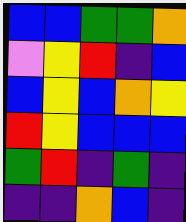[["blue", "blue", "green", "green", "orange"], ["violet", "yellow", "red", "indigo", "blue"], ["blue", "yellow", "blue", "orange", "yellow"], ["red", "yellow", "blue", "blue", "blue"], ["green", "red", "indigo", "green", "indigo"], ["indigo", "indigo", "orange", "blue", "indigo"]]